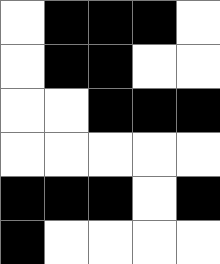[["white", "black", "black", "black", "white"], ["white", "black", "black", "white", "white"], ["white", "white", "black", "black", "black"], ["white", "white", "white", "white", "white"], ["black", "black", "black", "white", "black"], ["black", "white", "white", "white", "white"]]